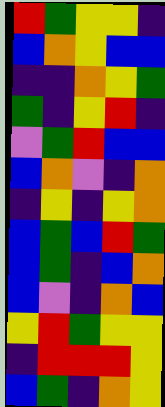[["red", "green", "yellow", "yellow", "indigo"], ["blue", "orange", "yellow", "blue", "blue"], ["indigo", "indigo", "orange", "yellow", "green"], ["green", "indigo", "yellow", "red", "indigo"], ["violet", "green", "red", "blue", "blue"], ["blue", "orange", "violet", "indigo", "orange"], ["indigo", "yellow", "indigo", "yellow", "orange"], ["blue", "green", "blue", "red", "green"], ["blue", "green", "indigo", "blue", "orange"], ["blue", "violet", "indigo", "orange", "blue"], ["yellow", "red", "green", "yellow", "yellow"], ["indigo", "red", "red", "red", "yellow"], ["blue", "green", "indigo", "orange", "yellow"]]